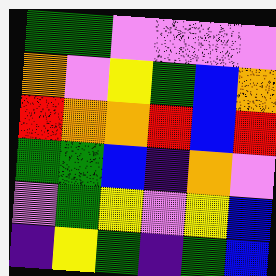[["green", "green", "violet", "violet", "violet", "violet"], ["orange", "violet", "yellow", "green", "blue", "orange"], ["red", "orange", "orange", "red", "blue", "red"], ["green", "green", "blue", "indigo", "orange", "violet"], ["violet", "green", "yellow", "violet", "yellow", "blue"], ["indigo", "yellow", "green", "indigo", "green", "blue"]]